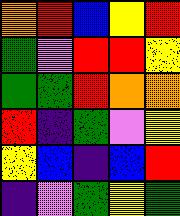[["orange", "red", "blue", "yellow", "red"], ["green", "violet", "red", "red", "yellow"], ["green", "green", "red", "orange", "orange"], ["red", "indigo", "green", "violet", "yellow"], ["yellow", "blue", "indigo", "blue", "red"], ["indigo", "violet", "green", "yellow", "green"]]